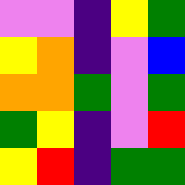[["violet", "violet", "indigo", "yellow", "green"], ["yellow", "orange", "indigo", "violet", "blue"], ["orange", "orange", "green", "violet", "green"], ["green", "yellow", "indigo", "violet", "red"], ["yellow", "red", "indigo", "green", "green"]]